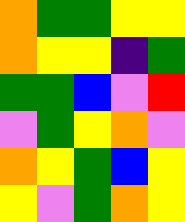[["orange", "green", "green", "yellow", "yellow"], ["orange", "yellow", "yellow", "indigo", "green"], ["green", "green", "blue", "violet", "red"], ["violet", "green", "yellow", "orange", "violet"], ["orange", "yellow", "green", "blue", "yellow"], ["yellow", "violet", "green", "orange", "yellow"]]